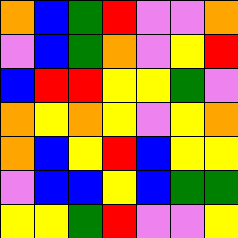[["orange", "blue", "green", "red", "violet", "violet", "orange"], ["violet", "blue", "green", "orange", "violet", "yellow", "red"], ["blue", "red", "red", "yellow", "yellow", "green", "violet"], ["orange", "yellow", "orange", "yellow", "violet", "yellow", "orange"], ["orange", "blue", "yellow", "red", "blue", "yellow", "yellow"], ["violet", "blue", "blue", "yellow", "blue", "green", "green"], ["yellow", "yellow", "green", "red", "violet", "violet", "yellow"]]